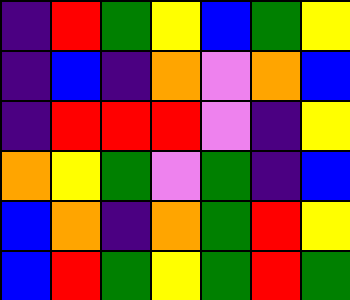[["indigo", "red", "green", "yellow", "blue", "green", "yellow"], ["indigo", "blue", "indigo", "orange", "violet", "orange", "blue"], ["indigo", "red", "red", "red", "violet", "indigo", "yellow"], ["orange", "yellow", "green", "violet", "green", "indigo", "blue"], ["blue", "orange", "indigo", "orange", "green", "red", "yellow"], ["blue", "red", "green", "yellow", "green", "red", "green"]]